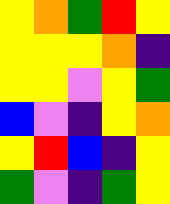[["yellow", "orange", "green", "red", "yellow"], ["yellow", "yellow", "yellow", "orange", "indigo"], ["yellow", "yellow", "violet", "yellow", "green"], ["blue", "violet", "indigo", "yellow", "orange"], ["yellow", "red", "blue", "indigo", "yellow"], ["green", "violet", "indigo", "green", "yellow"]]